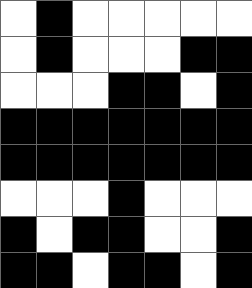[["white", "black", "white", "white", "white", "white", "white"], ["white", "black", "white", "white", "white", "black", "black"], ["white", "white", "white", "black", "black", "white", "black"], ["black", "black", "black", "black", "black", "black", "black"], ["black", "black", "black", "black", "black", "black", "black"], ["white", "white", "white", "black", "white", "white", "white"], ["black", "white", "black", "black", "white", "white", "black"], ["black", "black", "white", "black", "black", "white", "black"]]